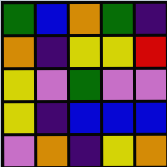[["green", "blue", "orange", "green", "indigo"], ["orange", "indigo", "yellow", "yellow", "red"], ["yellow", "violet", "green", "violet", "violet"], ["yellow", "indigo", "blue", "blue", "blue"], ["violet", "orange", "indigo", "yellow", "orange"]]